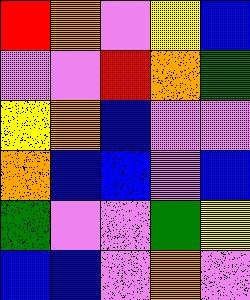[["red", "orange", "violet", "yellow", "blue"], ["violet", "violet", "red", "orange", "green"], ["yellow", "orange", "blue", "violet", "violet"], ["orange", "blue", "blue", "violet", "blue"], ["green", "violet", "violet", "green", "yellow"], ["blue", "blue", "violet", "orange", "violet"]]